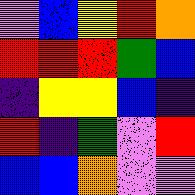[["violet", "blue", "yellow", "red", "orange"], ["red", "red", "red", "green", "blue"], ["indigo", "yellow", "yellow", "blue", "indigo"], ["red", "indigo", "green", "violet", "red"], ["blue", "blue", "orange", "violet", "violet"]]